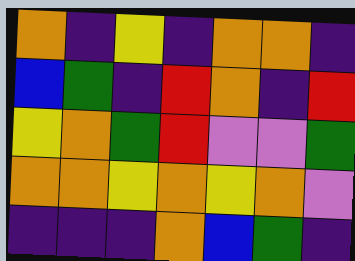[["orange", "indigo", "yellow", "indigo", "orange", "orange", "indigo"], ["blue", "green", "indigo", "red", "orange", "indigo", "red"], ["yellow", "orange", "green", "red", "violet", "violet", "green"], ["orange", "orange", "yellow", "orange", "yellow", "orange", "violet"], ["indigo", "indigo", "indigo", "orange", "blue", "green", "indigo"]]